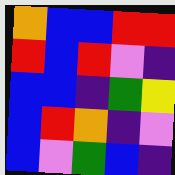[["orange", "blue", "blue", "red", "red"], ["red", "blue", "red", "violet", "indigo"], ["blue", "blue", "indigo", "green", "yellow"], ["blue", "red", "orange", "indigo", "violet"], ["blue", "violet", "green", "blue", "indigo"]]